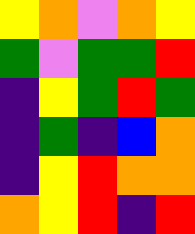[["yellow", "orange", "violet", "orange", "yellow"], ["green", "violet", "green", "green", "red"], ["indigo", "yellow", "green", "red", "green"], ["indigo", "green", "indigo", "blue", "orange"], ["indigo", "yellow", "red", "orange", "orange"], ["orange", "yellow", "red", "indigo", "red"]]